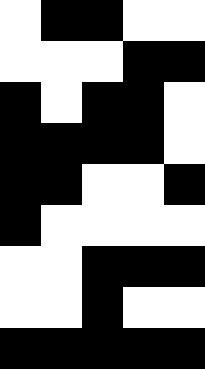[["white", "black", "black", "white", "white"], ["white", "white", "white", "black", "black"], ["black", "white", "black", "black", "white"], ["black", "black", "black", "black", "white"], ["black", "black", "white", "white", "black"], ["black", "white", "white", "white", "white"], ["white", "white", "black", "black", "black"], ["white", "white", "black", "white", "white"], ["black", "black", "black", "black", "black"]]